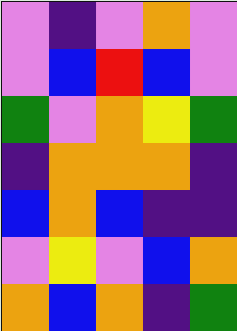[["violet", "indigo", "violet", "orange", "violet"], ["violet", "blue", "red", "blue", "violet"], ["green", "violet", "orange", "yellow", "green"], ["indigo", "orange", "orange", "orange", "indigo"], ["blue", "orange", "blue", "indigo", "indigo"], ["violet", "yellow", "violet", "blue", "orange"], ["orange", "blue", "orange", "indigo", "green"]]